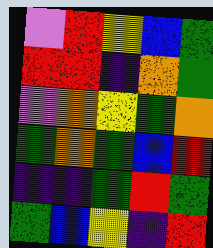[["violet", "red", "yellow", "blue", "green"], ["red", "red", "indigo", "orange", "green"], ["violet", "orange", "yellow", "green", "orange"], ["green", "orange", "green", "blue", "red"], ["indigo", "indigo", "green", "red", "green"], ["green", "blue", "yellow", "indigo", "red"]]